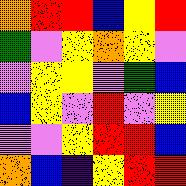[["orange", "red", "red", "blue", "yellow", "red"], ["green", "violet", "yellow", "orange", "yellow", "violet"], ["violet", "yellow", "yellow", "violet", "green", "blue"], ["blue", "yellow", "violet", "red", "violet", "yellow"], ["violet", "violet", "yellow", "red", "red", "blue"], ["orange", "blue", "indigo", "yellow", "red", "red"]]